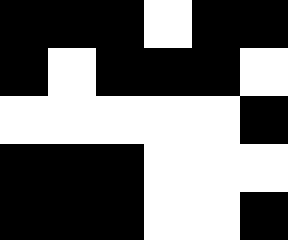[["black", "black", "black", "white", "black", "black"], ["black", "white", "black", "black", "black", "white"], ["white", "white", "white", "white", "white", "black"], ["black", "black", "black", "white", "white", "white"], ["black", "black", "black", "white", "white", "black"]]